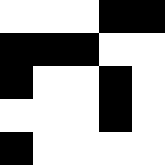[["white", "white", "white", "black", "black"], ["black", "black", "black", "white", "white"], ["black", "white", "white", "black", "white"], ["white", "white", "white", "black", "white"], ["black", "white", "white", "white", "white"]]